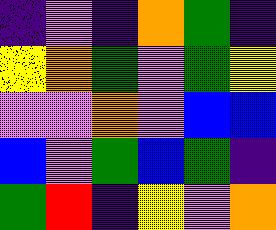[["indigo", "violet", "indigo", "orange", "green", "indigo"], ["yellow", "orange", "green", "violet", "green", "yellow"], ["violet", "violet", "orange", "violet", "blue", "blue"], ["blue", "violet", "green", "blue", "green", "indigo"], ["green", "red", "indigo", "yellow", "violet", "orange"]]